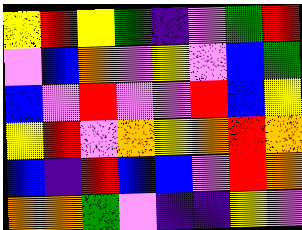[["yellow", "red", "yellow", "green", "indigo", "violet", "green", "red"], ["violet", "blue", "orange", "violet", "yellow", "violet", "blue", "green"], ["blue", "violet", "red", "violet", "violet", "red", "blue", "yellow"], ["yellow", "red", "violet", "orange", "yellow", "orange", "red", "orange"], ["blue", "indigo", "red", "blue", "blue", "violet", "red", "orange"], ["orange", "orange", "green", "violet", "indigo", "indigo", "yellow", "violet"]]